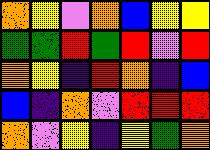[["orange", "yellow", "violet", "orange", "blue", "yellow", "yellow"], ["green", "green", "red", "green", "red", "violet", "red"], ["orange", "yellow", "indigo", "red", "orange", "indigo", "blue"], ["blue", "indigo", "orange", "violet", "red", "red", "red"], ["orange", "violet", "yellow", "indigo", "yellow", "green", "orange"]]